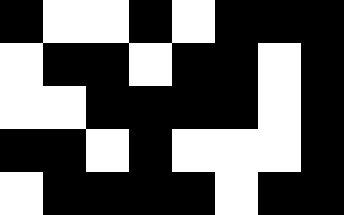[["black", "white", "white", "black", "white", "black", "black", "black"], ["white", "black", "black", "white", "black", "black", "white", "black"], ["white", "white", "black", "black", "black", "black", "white", "black"], ["black", "black", "white", "black", "white", "white", "white", "black"], ["white", "black", "black", "black", "black", "white", "black", "black"]]